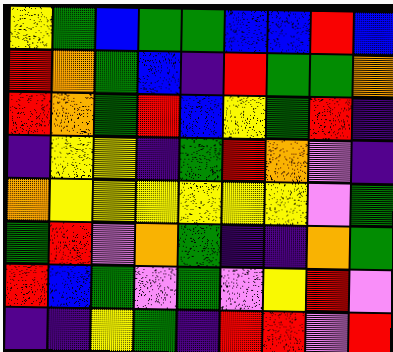[["yellow", "green", "blue", "green", "green", "blue", "blue", "red", "blue"], ["red", "orange", "green", "blue", "indigo", "red", "green", "green", "orange"], ["red", "orange", "green", "red", "blue", "yellow", "green", "red", "indigo"], ["indigo", "yellow", "yellow", "indigo", "green", "red", "orange", "violet", "indigo"], ["orange", "yellow", "yellow", "yellow", "yellow", "yellow", "yellow", "violet", "green"], ["green", "red", "violet", "orange", "green", "indigo", "indigo", "orange", "green"], ["red", "blue", "green", "violet", "green", "violet", "yellow", "red", "violet"], ["indigo", "indigo", "yellow", "green", "indigo", "red", "red", "violet", "red"]]